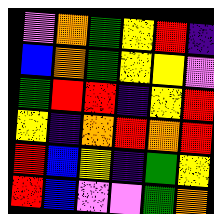[["violet", "orange", "green", "yellow", "red", "indigo"], ["blue", "orange", "green", "yellow", "yellow", "violet"], ["green", "red", "red", "indigo", "yellow", "red"], ["yellow", "indigo", "orange", "red", "orange", "red"], ["red", "blue", "yellow", "indigo", "green", "yellow"], ["red", "blue", "violet", "violet", "green", "orange"]]